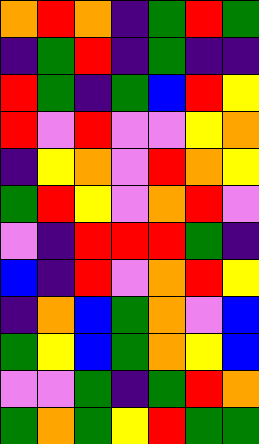[["orange", "red", "orange", "indigo", "green", "red", "green"], ["indigo", "green", "red", "indigo", "green", "indigo", "indigo"], ["red", "green", "indigo", "green", "blue", "red", "yellow"], ["red", "violet", "red", "violet", "violet", "yellow", "orange"], ["indigo", "yellow", "orange", "violet", "red", "orange", "yellow"], ["green", "red", "yellow", "violet", "orange", "red", "violet"], ["violet", "indigo", "red", "red", "red", "green", "indigo"], ["blue", "indigo", "red", "violet", "orange", "red", "yellow"], ["indigo", "orange", "blue", "green", "orange", "violet", "blue"], ["green", "yellow", "blue", "green", "orange", "yellow", "blue"], ["violet", "violet", "green", "indigo", "green", "red", "orange"], ["green", "orange", "green", "yellow", "red", "green", "green"]]